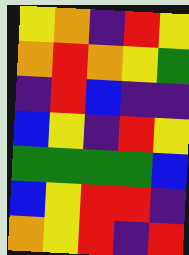[["yellow", "orange", "indigo", "red", "yellow"], ["orange", "red", "orange", "yellow", "green"], ["indigo", "red", "blue", "indigo", "indigo"], ["blue", "yellow", "indigo", "red", "yellow"], ["green", "green", "green", "green", "blue"], ["blue", "yellow", "red", "red", "indigo"], ["orange", "yellow", "red", "indigo", "red"]]